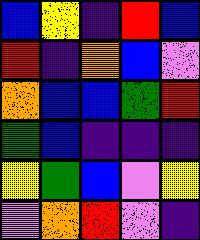[["blue", "yellow", "indigo", "red", "blue"], ["red", "indigo", "orange", "blue", "violet"], ["orange", "blue", "blue", "green", "red"], ["green", "blue", "indigo", "indigo", "indigo"], ["yellow", "green", "blue", "violet", "yellow"], ["violet", "orange", "red", "violet", "indigo"]]